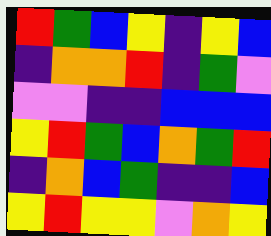[["red", "green", "blue", "yellow", "indigo", "yellow", "blue"], ["indigo", "orange", "orange", "red", "indigo", "green", "violet"], ["violet", "violet", "indigo", "indigo", "blue", "blue", "blue"], ["yellow", "red", "green", "blue", "orange", "green", "red"], ["indigo", "orange", "blue", "green", "indigo", "indigo", "blue"], ["yellow", "red", "yellow", "yellow", "violet", "orange", "yellow"]]